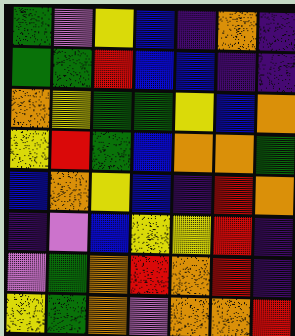[["green", "violet", "yellow", "blue", "indigo", "orange", "indigo"], ["green", "green", "red", "blue", "blue", "indigo", "indigo"], ["orange", "yellow", "green", "green", "yellow", "blue", "orange"], ["yellow", "red", "green", "blue", "orange", "orange", "green"], ["blue", "orange", "yellow", "blue", "indigo", "red", "orange"], ["indigo", "violet", "blue", "yellow", "yellow", "red", "indigo"], ["violet", "green", "orange", "red", "orange", "red", "indigo"], ["yellow", "green", "orange", "violet", "orange", "orange", "red"]]